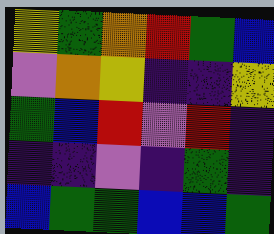[["yellow", "green", "orange", "red", "green", "blue"], ["violet", "orange", "yellow", "indigo", "indigo", "yellow"], ["green", "blue", "red", "violet", "red", "indigo"], ["indigo", "indigo", "violet", "indigo", "green", "indigo"], ["blue", "green", "green", "blue", "blue", "green"]]